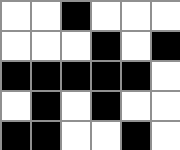[["white", "white", "black", "white", "white", "white"], ["white", "white", "white", "black", "white", "black"], ["black", "black", "black", "black", "black", "white"], ["white", "black", "white", "black", "white", "white"], ["black", "black", "white", "white", "black", "white"]]